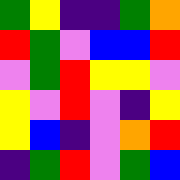[["green", "yellow", "indigo", "indigo", "green", "orange"], ["red", "green", "violet", "blue", "blue", "red"], ["violet", "green", "red", "yellow", "yellow", "violet"], ["yellow", "violet", "red", "violet", "indigo", "yellow"], ["yellow", "blue", "indigo", "violet", "orange", "red"], ["indigo", "green", "red", "violet", "green", "blue"]]